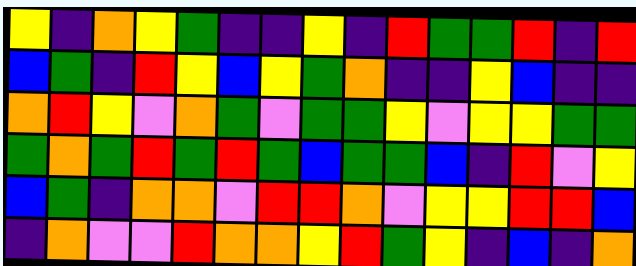[["yellow", "indigo", "orange", "yellow", "green", "indigo", "indigo", "yellow", "indigo", "red", "green", "green", "red", "indigo", "red"], ["blue", "green", "indigo", "red", "yellow", "blue", "yellow", "green", "orange", "indigo", "indigo", "yellow", "blue", "indigo", "indigo"], ["orange", "red", "yellow", "violet", "orange", "green", "violet", "green", "green", "yellow", "violet", "yellow", "yellow", "green", "green"], ["green", "orange", "green", "red", "green", "red", "green", "blue", "green", "green", "blue", "indigo", "red", "violet", "yellow"], ["blue", "green", "indigo", "orange", "orange", "violet", "red", "red", "orange", "violet", "yellow", "yellow", "red", "red", "blue"], ["indigo", "orange", "violet", "violet", "red", "orange", "orange", "yellow", "red", "green", "yellow", "indigo", "blue", "indigo", "orange"]]